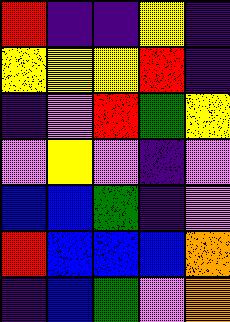[["red", "indigo", "indigo", "yellow", "indigo"], ["yellow", "yellow", "yellow", "red", "indigo"], ["indigo", "violet", "red", "green", "yellow"], ["violet", "yellow", "violet", "indigo", "violet"], ["blue", "blue", "green", "indigo", "violet"], ["red", "blue", "blue", "blue", "orange"], ["indigo", "blue", "green", "violet", "orange"]]